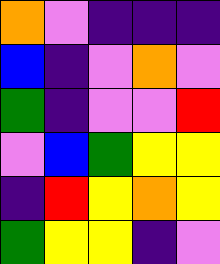[["orange", "violet", "indigo", "indigo", "indigo"], ["blue", "indigo", "violet", "orange", "violet"], ["green", "indigo", "violet", "violet", "red"], ["violet", "blue", "green", "yellow", "yellow"], ["indigo", "red", "yellow", "orange", "yellow"], ["green", "yellow", "yellow", "indigo", "violet"]]